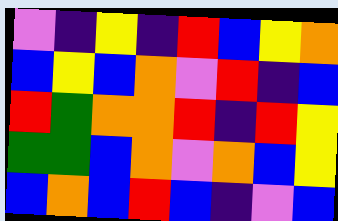[["violet", "indigo", "yellow", "indigo", "red", "blue", "yellow", "orange"], ["blue", "yellow", "blue", "orange", "violet", "red", "indigo", "blue"], ["red", "green", "orange", "orange", "red", "indigo", "red", "yellow"], ["green", "green", "blue", "orange", "violet", "orange", "blue", "yellow"], ["blue", "orange", "blue", "red", "blue", "indigo", "violet", "blue"]]